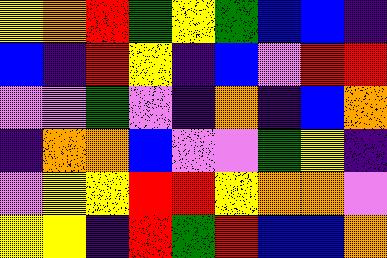[["yellow", "orange", "red", "green", "yellow", "green", "blue", "blue", "indigo"], ["blue", "indigo", "red", "yellow", "indigo", "blue", "violet", "red", "red"], ["violet", "violet", "green", "violet", "indigo", "orange", "indigo", "blue", "orange"], ["indigo", "orange", "orange", "blue", "violet", "violet", "green", "yellow", "indigo"], ["violet", "yellow", "yellow", "red", "red", "yellow", "orange", "orange", "violet"], ["yellow", "yellow", "indigo", "red", "green", "red", "blue", "blue", "orange"]]